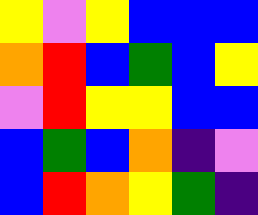[["yellow", "violet", "yellow", "blue", "blue", "blue"], ["orange", "red", "blue", "green", "blue", "yellow"], ["violet", "red", "yellow", "yellow", "blue", "blue"], ["blue", "green", "blue", "orange", "indigo", "violet"], ["blue", "red", "orange", "yellow", "green", "indigo"]]